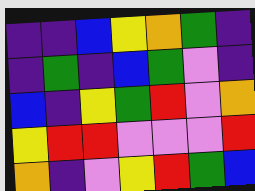[["indigo", "indigo", "blue", "yellow", "orange", "green", "indigo"], ["indigo", "green", "indigo", "blue", "green", "violet", "indigo"], ["blue", "indigo", "yellow", "green", "red", "violet", "orange"], ["yellow", "red", "red", "violet", "violet", "violet", "red"], ["orange", "indigo", "violet", "yellow", "red", "green", "blue"]]